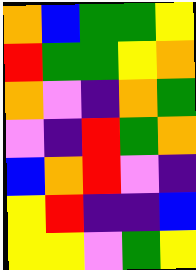[["orange", "blue", "green", "green", "yellow"], ["red", "green", "green", "yellow", "orange"], ["orange", "violet", "indigo", "orange", "green"], ["violet", "indigo", "red", "green", "orange"], ["blue", "orange", "red", "violet", "indigo"], ["yellow", "red", "indigo", "indigo", "blue"], ["yellow", "yellow", "violet", "green", "yellow"]]